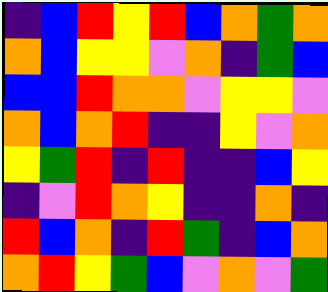[["indigo", "blue", "red", "yellow", "red", "blue", "orange", "green", "orange"], ["orange", "blue", "yellow", "yellow", "violet", "orange", "indigo", "green", "blue"], ["blue", "blue", "red", "orange", "orange", "violet", "yellow", "yellow", "violet"], ["orange", "blue", "orange", "red", "indigo", "indigo", "yellow", "violet", "orange"], ["yellow", "green", "red", "indigo", "red", "indigo", "indigo", "blue", "yellow"], ["indigo", "violet", "red", "orange", "yellow", "indigo", "indigo", "orange", "indigo"], ["red", "blue", "orange", "indigo", "red", "green", "indigo", "blue", "orange"], ["orange", "red", "yellow", "green", "blue", "violet", "orange", "violet", "green"]]